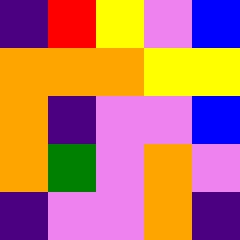[["indigo", "red", "yellow", "violet", "blue"], ["orange", "orange", "orange", "yellow", "yellow"], ["orange", "indigo", "violet", "violet", "blue"], ["orange", "green", "violet", "orange", "violet"], ["indigo", "violet", "violet", "orange", "indigo"]]